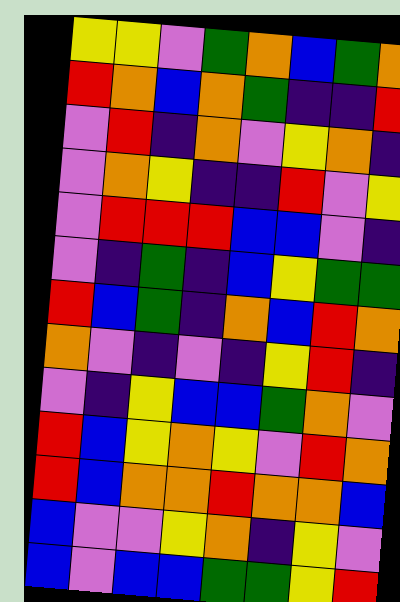[["yellow", "yellow", "violet", "green", "orange", "blue", "green", "orange"], ["red", "orange", "blue", "orange", "green", "indigo", "indigo", "red"], ["violet", "red", "indigo", "orange", "violet", "yellow", "orange", "indigo"], ["violet", "orange", "yellow", "indigo", "indigo", "red", "violet", "yellow"], ["violet", "red", "red", "red", "blue", "blue", "violet", "indigo"], ["violet", "indigo", "green", "indigo", "blue", "yellow", "green", "green"], ["red", "blue", "green", "indigo", "orange", "blue", "red", "orange"], ["orange", "violet", "indigo", "violet", "indigo", "yellow", "red", "indigo"], ["violet", "indigo", "yellow", "blue", "blue", "green", "orange", "violet"], ["red", "blue", "yellow", "orange", "yellow", "violet", "red", "orange"], ["red", "blue", "orange", "orange", "red", "orange", "orange", "blue"], ["blue", "violet", "violet", "yellow", "orange", "indigo", "yellow", "violet"], ["blue", "violet", "blue", "blue", "green", "green", "yellow", "red"]]